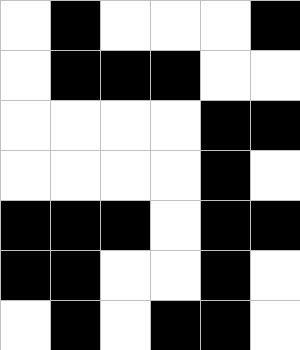[["white", "black", "white", "white", "white", "black"], ["white", "black", "black", "black", "white", "white"], ["white", "white", "white", "white", "black", "black"], ["white", "white", "white", "white", "black", "white"], ["black", "black", "black", "white", "black", "black"], ["black", "black", "white", "white", "black", "white"], ["white", "black", "white", "black", "black", "white"]]